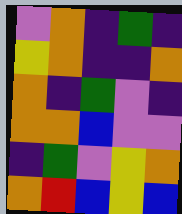[["violet", "orange", "indigo", "green", "indigo"], ["yellow", "orange", "indigo", "indigo", "orange"], ["orange", "indigo", "green", "violet", "indigo"], ["orange", "orange", "blue", "violet", "violet"], ["indigo", "green", "violet", "yellow", "orange"], ["orange", "red", "blue", "yellow", "blue"]]